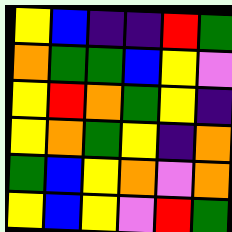[["yellow", "blue", "indigo", "indigo", "red", "green"], ["orange", "green", "green", "blue", "yellow", "violet"], ["yellow", "red", "orange", "green", "yellow", "indigo"], ["yellow", "orange", "green", "yellow", "indigo", "orange"], ["green", "blue", "yellow", "orange", "violet", "orange"], ["yellow", "blue", "yellow", "violet", "red", "green"]]